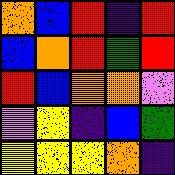[["orange", "blue", "red", "indigo", "red"], ["blue", "orange", "red", "green", "red"], ["red", "blue", "orange", "orange", "violet"], ["violet", "yellow", "indigo", "blue", "green"], ["yellow", "yellow", "yellow", "orange", "indigo"]]